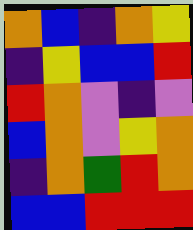[["orange", "blue", "indigo", "orange", "yellow"], ["indigo", "yellow", "blue", "blue", "red"], ["red", "orange", "violet", "indigo", "violet"], ["blue", "orange", "violet", "yellow", "orange"], ["indigo", "orange", "green", "red", "orange"], ["blue", "blue", "red", "red", "red"]]